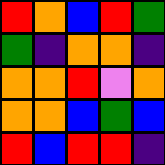[["red", "orange", "blue", "red", "green"], ["green", "indigo", "orange", "orange", "indigo"], ["orange", "orange", "red", "violet", "orange"], ["orange", "orange", "blue", "green", "blue"], ["red", "blue", "red", "red", "indigo"]]